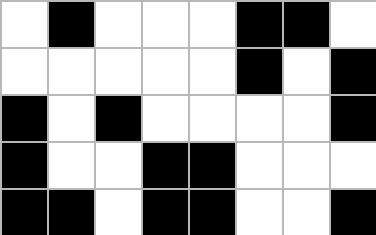[["white", "black", "white", "white", "white", "black", "black", "white"], ["white", "white", "white", "white", "white", "black", "white", "black"], ["black", "white", "black", "white", "white", "white", "white", "black"], ["black", "white", "white", "black", "black", "white", "white", "white"], ["black", "black", "white", "black", "black", "white", "white", "black"]]